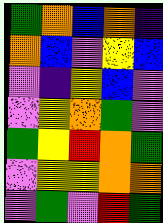[["green", "orange", "blue", "orange", "indigo"], ["orange", "blue", "violet", "yellow", "blue"], ["violet", "indigo", "yellow", "blue", "violet"], ["violet", "yellow", "orange", "green", "violet"], ["green", "yellow", "red", "orange", "green"], ["violet", "yellow", "yellow", "orange", "orange"], ["violet", "green", "violet", "red", "green"]]